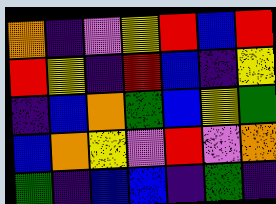[["orange", "indigo", "violet", "yellow", "red", "blue", "red"], ["red", "yellow", "indigo", "red", "blue", "indigo", "yellow"], ["indigo", "blue", "orange", "green", "blue", "yellow", "green"], ["blue", "orange", "yellow", "violet", "red", "violet", "orange"], ["green", "indigo", "blue", "blue", "indigo", "green", "indigo"]]